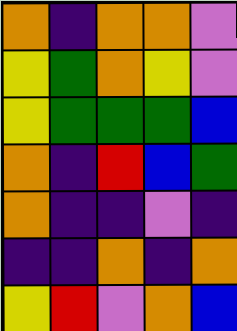[["orange", "indigo", "orange", "orange", "violet"], ["yellow", "green", "orange", "yellow", "violet"], ["yellow", "green", "green", "green", "blue"], ["orange", "indigo", "red", "blue", "green"], ["orange", "indigo", "indigo", "violet", "indigo"], ["indigo", "indigo", "orange", "indigo", "orange"], ["yellow", "red", "violet", "orange", "blue"]]